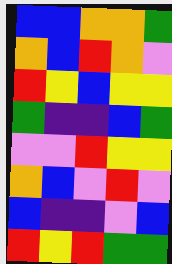[["blue", "blue", "orange", "orange", "green"], ["orange", "blue", "red", "orange", "violet"], ["red", "yellow", "blue", "yellow", "yellow"], ["green", "indigo", "indigo", "blue", "green"], ["violet", "violet", "red", "yellow", "yellow"], ["orange", "blue", "violet", "red", "violet"], ["blue", "indigo", "indigo", "violet", "blue"], ["red", "yellow", "red", "green", "green"]]